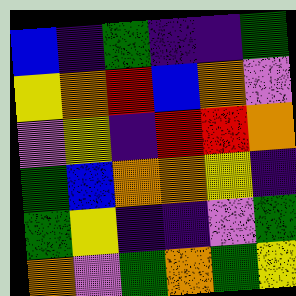[["blue", "indigo", "green", "indigo", "indigo", "green"], ["yellow", "orange", "red", "blue", "orange", "violet"], ["violet", "yellow", "indigo", "red", "red", "orange"], ["green", "blue", "orange", "orange", "yellow", "indigo"], ["green", "yellow", "indigo", "indigo", "violet", "green"], ["orange", "violet", "green", "orange", "green", "yellow"]]